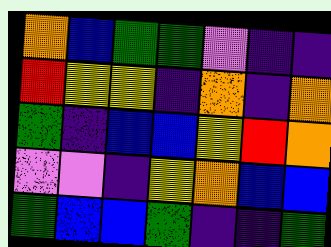[["orange", "blue", "green", "green", "violet", "indigo", "indigo"], ["red", "yellow", "yellow", "indigo", "orange", "indigo", "orange"], ["green", "indigo", "blue", "blue", "yellow", "red", "orange"], ["violet", "violet", "indigo", "yellow", "orange", "blue", "blue"], ["green", "blue", "blue", "green", "indigo", "indigo", "green"]]